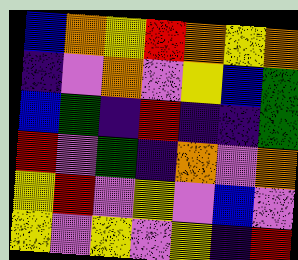[["blue", "orange", "yellow", "red", "orange", "yellow", "orange"], ["indigo", "violet", "orange", "violet", "yellow", "blue", "green"], ["blue", "green", "indigo", "red", "indigo", "indigo", "green"], ["red", "violet", "green", "indigo", "orange", "violet", "orange"], ["yellow", "red", "violet", "yellow", "violet", "blue", "violet"], ["yellow", "violet", "yellow", "violet", "yellow", "indigo", "red"]]